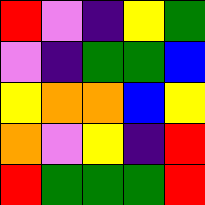[["red", "violet", "indigo", "yellow", "green"], ["violet", "indigo", "green", "green", "blue"], ["yellow", "orange", "orange", "blue", "yellow"], ["orange", "violet", "yellow", "indigo", "red"], ["red", "green", "green", "green", "red"]]